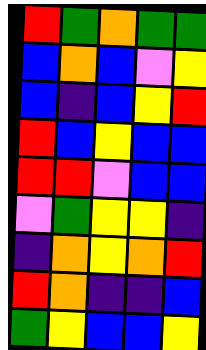[["red", "green", "orange", "green", "green"], ["blue", "orange", "blue", "violet", "yellow"], ["blue", "indigo", "blue", "yellow", "red"], ["red", "blue", "yellow", "blue", "blue"], ["red", "red", "violet", "blue", "blue"], ["violet", "green", "yellow", "yellow", "indigo"], ["indigo", "orange", "yellow", "orange", "red"], ["red", "orange", "indigo", "indigo", "blue"], ["green", "yellow", "blue", "blue", "yellow"]]